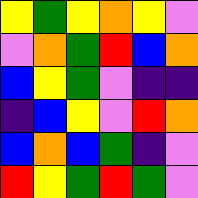[["yellow", "green", "yellow", "orange", "yellow", "violet"], ["violet", "orange", "green", "red", "blue", "orange"], ["blue", "yellow", "green", "violet", "indigo", "indigo"], ["indigo", "blue", "yellow", "violet", "red", "orange"], ["blue", "orange", "blue", "green", "indigo", "violet"], ["red", "yellow", "green", "red", "green", "violet"]]